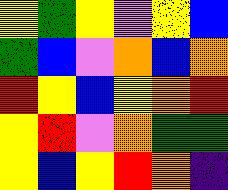[["yellow", "green", "yellow", "violet", "yellow", "blue"], ["green", "blue", "violet", "orange", "blue", "orange"], ["red", "yellow", "blue", "yellow", "orange", "red"], ["yellow", "red", "violet", "orange", "green", "green"], ["yellow", "blue", "yellow", "red", "orange", "indigo"]]